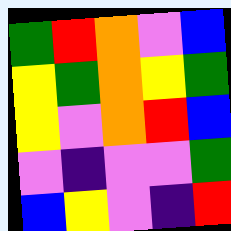[["green", "red", "orange", "violet", "blue"], ["yellow", "green", "orange", "yellow", "green"], ["yellow", "violet", "orange", "red", "blue"], ["violet", "indigo", "violet", "violet", "green"], ["blue", "yellow", "violet", "indigo", "red"]]